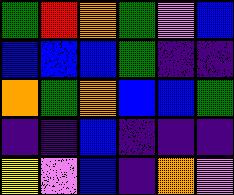[["green", "red", "orange", "green", "violet", "blue"], ["blue", "blue", "blue", "green", "indigo", "indigo"], ["orange", "green", "orange", "blue", "blue", "green"], ["indigo", "indigo", "blue", "indigo", "indigo", "indigo"], ["yellow", "violet", "blue", "indigo", "orange", "violet"]]